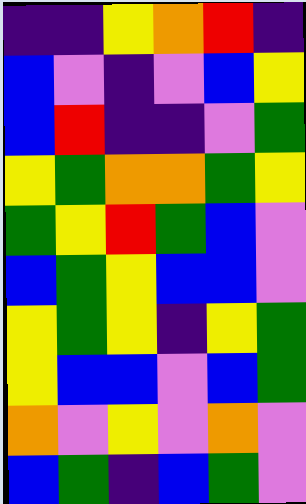[["indigo", "indigo", "yellow", "orange", "red", "indigo"], ["blue", "violet", "indigo", "violet", "blue", "yellow"], ["blue", "red", "indigo", "indigo", "violet", "green"], ["yellow", "green", "orange", "orange", "green", "yellow"], ["green", "yellow", "red", "green", "blue", "violet"], ["blue", "green", "yellow", "blue", "blue", "violet"], ["yellow", "green", "yellow", "indigo", "yellow", "green"], ["yellow", "blue", "blue", "violet", "blue", "green"], ["orange", "violet", "yellow", "violet", "orange", "violet"], ["blue", "green", "indigo", "blue", "green", "violet"]]